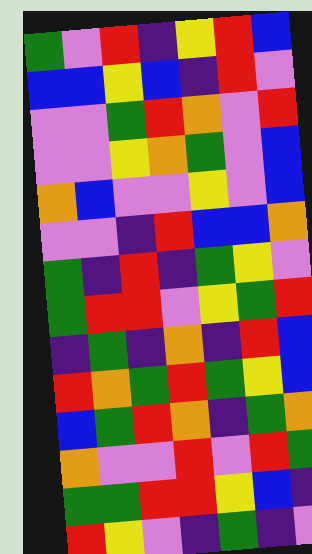[["green", "violet", "red", "indigo", "yellow", "red", "blue"], ["blue", "blue", "yellow", "blue", "indigo", "red", "violet"], ["violet", "violet", "green", "red", "orange", "violet", "red"], ["violet", "violet", "yellow", "orange", "green", "violet", "blue"], ["orange", "blue", "violet", "violet", "yellow", "violet", "blue"], ["violet", "violet", "indigo", "red", "blue", "blue", "orange"], ["green", "indigo", "red", "indigo", "green", "yellow", "violet"], ["green", "red", "red", "violet", "yellow", "green", "red"], ["indigo", "green", "indigo", "orange", "indigo", "red", "blue"], ["red", "orange", "green", "red", "green", "yellow", "blue"], ["blue", "green", "red", "orange", "indigo", "green", "orange"], ["orange", "violet", "violet", "red", "violet", "red", "green"], ["green", "green", "red", "red", "yellow", "blue", "indigo"], ["red", "yellow", "violet", "indigo", "green", "indigo", "violet"]]